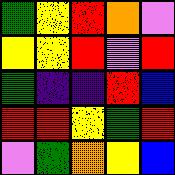[["green", "yellow", "red", "orange", "violet"], ["yellow", "yellow", "red", "violet", "red"], ["green", "indigo", "indigo", "red", "blue"], ["red", "red", "yellow", "green", "red"], ["violet", "green", "orange", "yellow", "blue"]]